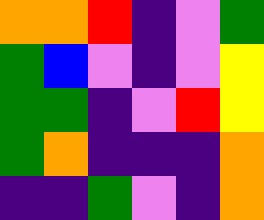[["orange", "orange", "red", "indigo", "violet", "green"], ["green", "blue", "violet", "indigo", "violet", "yellow"], ["green", "green", "indigo", "violet", "red", "yellow"], ["green", "orange", "indigo", "indigo", "indigo", "orange"], ["indigo", "indigo", "green", "violet", "indigo", "orange"]]